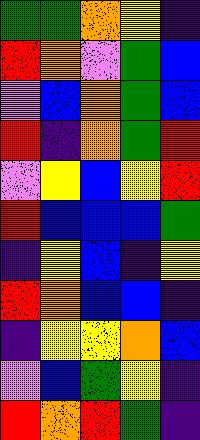[["green", "green", "orange", "yellow", "indigo"], ["red", "orange", "violet", "green", "blue"], ["violet", "blue", "orange", "green", "blue"], ["red", "indigo", "orange", "green", "red"], ["violet", "yellow", "blue", "yellow", "red"], ["red", "blue", "blue", "blue", "green"], ["indigo", "yellow", "blue", "indigo", "yellow"], ["red", "orange", "blue", "blue", "indigo"], ["indigo", "yellow", "yellow", "orange", "blue"], ["violet", "blue", "green", "yellow", "indigo"], ["red", "orange", "red", "green", "indigo"]]